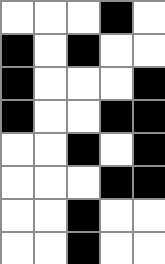[["white", "white", "white", "black", "white"], ["black", "white", "black", "white", "white"], ["black", "white", "white", "white", "black"], ["black", "white", "white", "black", "black"], ["white", "white", "black", "white", "black"], ["white", "white", "white", "black", "black"], ["white", "white", "black", "white", "white"], ["white", "white", "black", "white", "white"]]